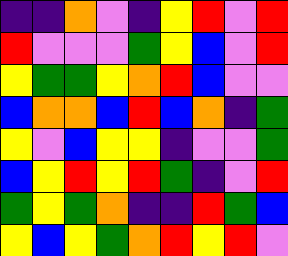[["indigo", "indigo", "orange", "violet", "indigo", "yellow", "red", "violet", "red"], ["red", "violet", "violet", "violet", "green", "yellow", "blue", "violet", "red"], ["yellow", "green", "green", "yellow", "orange", "red", "blue", "violet", "violet"], ["blue", "orange", "orange", "blue", "red", "blue", "orange", "indigo", "green"], ["yellow", "violet", "blue", "yellow", "yellow", "indigo", "violet", "violet", "green"], ["blue", "yellow", "red", "yellow", "red", "green", "indigo", "violet", "red"], ["green", "yellow", "green", "orange", "indigo", "indigo", "red", "green", "blue"], ["yellow", "blue", "yellow", "green", "orange", "red", "yellow", "red", "violet"]]